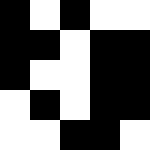[["black", "white", "black", "white", "white"], ["black", "black", "white", "black", "black"], ["black", "white", "white", "black", "black"], ["white", "black", "white", "black", "black"], ["white", "white", "black", "black", "white"]]